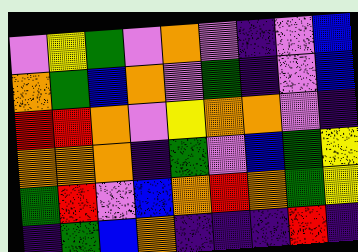[["violet", "yellow", "green", "violet", "orange", "violet", "indigo", "violet", "blue"], ["orange", "green", "blue", "orange", "violet", "green", "indigo", "violet", "blue"], ["red", "red", "orange", "violet", "yellow", "orange", "orange", "violet", "indigo"], ["orange", "orange", "orange", "indigo", "green", "violet", "blue", "green", "yellow"], ["green", "red", "violet", "blue", "orange", "red", "orange", "green", "yellow"], ["indigo", "green", "blue", "orange", "indigo", "indigo", "indigo", "red", "indigo"]]